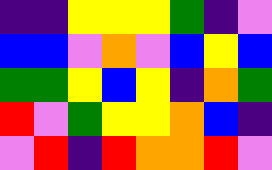[["indigo", "indigo", "yellow", "yellow", "yellow", "green", "indigo", "violet"], ["blue", "blue", "violet", "orange", "violet", "blue", "yellow", "blue"], ["green", "green", "yellow", "blue", "yellow", "indigo", "orange", "green"], ["red", "violet", "green", "yellow", "yellow", "orange", "blue", "indigo"], ["violet", "red", "indigo", "red", "orange", "orange", "red", "violet"]]